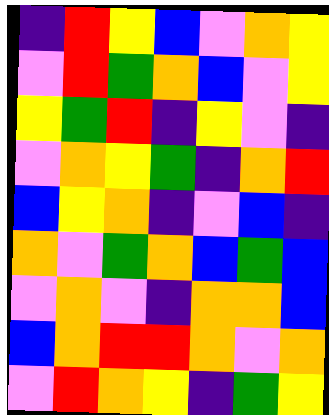[["indigo", "red", "yellow", "blue", "violet", "orange", "yellow"], ["violet", "red", "green", "orange", "blue", "violet", "yellow"], ["yellow", "green", "red", "indigo", "yellow", "violet", "indigo"], ["violet", "orange", "yellow", "green", "indigo", "orange", "red"], ["blue", "yellow", "orange", "indigo", "violet", "blue", "indigo"], ["orange", "violet", "green", "orange", "blue", "green", "blue"], ["violet", "orange", "violet", "indigo", "orange", "orange", "blue"], ["blue", "orange", "red", "red", "orange", "violet", "orange"], ["violet", "red", "orange", "yellow", "indigo", "green", "yellow"]]